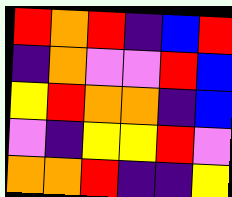[["red", "orange", "red", "indigo", "blue", "red"], ["indigo", "orange", "violet", "violet", "red", "blue"], ["yellow", "red", "orange", "orange", "indigo", "blue"], ["violet", "indigo", "yellow", "yellow", "red", "violet"], ["orange", "orange", "red", "indigo", "indigo", "yellow"]]